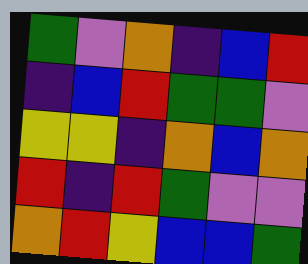[["green", "violet", "orange", "indigo", "blue", "red"], ["indigo", "blue", "red", "green", "green", "violet"], ["yellow", "yellow", "indigo", "orange", "blue", "orange"], ["red", "indigo", "red", "green", "violet", "violet"], ["orange", "red", "yellow", "blue", "blue", "green"]]